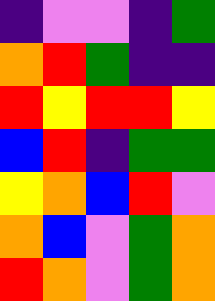[["indigo", "violet", "violet", "indigo", "green"], ["orange", "red", "green", "indigo", "indigo"], ["red", "yellow", "red", "red", "yellow"], ["blue", "red", "indigo", "green", "green"], ["yellow", "orange", "blue", "red", "violet"], ["orange", "blue", "violet", "green", "orange"], ["red", "orange", "violet", "green", "orange"]]